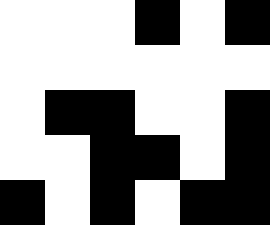[["white", "white", "white", "black", "white", "black"], ["white", "white", "white", "white", "white", "white"], ["white", "black", "black", "white", "white", "black"], ["white", "white", "black", "black", "white", "black"], ["black", "white", "black", "white", "black", "black"]]